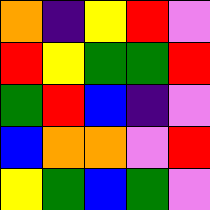[["orange", "indigo", "yellow", "red", "violet"], ["red", "yellow", "green", "green", "red"], ["green", "red", "blue", "indigo", "violet"], ["blue", "orange", "orange", "violet", "red"], ["yellow", "green", "blue", "green", "violet"]]